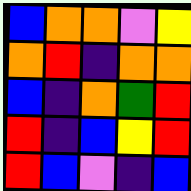[["blue", "orange", "orange", "violet", "yellow"], ["orange", "red", "indigo", "orange", "orange"], ["blue", "indigo", "orange", "green", "red"], ["red", "indigo", "blue", "yellow", "red"], ["red", "blue", "violet", "indigo", "blue"]]